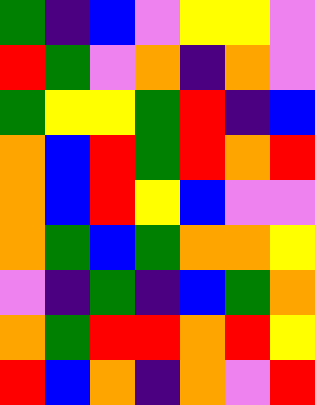[["green", "indigo", "blue", "violet", "yellow", "yellow", "violet"], ["red", "green", "violet", "orange", "indigo", "orange", "violet"], ["green", "yellow", "yellow", "green", "red", "indigo", "blue"], ["orange", "blue", "red", "green", "red", "orange", "red"], ["orange", "blue", "red", "yellow", "blue", "violet", "violet"], ["orange", "green", "blue", "green", "orange", "orange", "yellow"], ["violet", "indigo", "green", "indigo", "blue", "green", "orange"], ["orange", "green", "red", "red", "orange", "red", "yellow"], ["red", "blue", "orange", "indigo", "orange", "violet", "red"]]